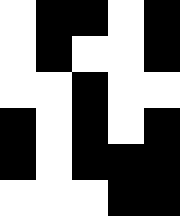[["white", "black", "black", "white", "black"], ["white", "black", "white", "white", "black"], ["white", "white", "black", "white", "white"], ["black", "white", "black", "white", "black"], ["black", "white", "black", "black", "black"], ["white", "white", "white", "black", "black"]]